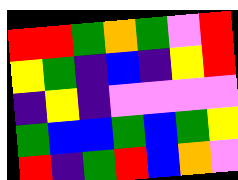[["red", "red", "green", "orange", "green", "violet", "red"], ["yellow", "green", "indigo", "blue", "indigo", "yellow", "red"], ["indigo", "yellow", "indigo", "violet", "violet", "violet", "violet"], ["green", "blue", "blue", "green", "blue", "green", "yellow"], ["red", "indigo", "green", "red", "blue", "orange", "violet"]]